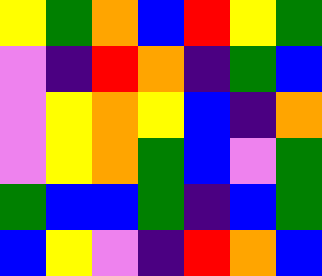[["yellow", "green", "orange", "blue", "red", "yellow", "green"], ["violet", "indigo", "red", "orange", "indigo", "green", "blue"], ["violet", "yellow", "orange", "yellow", "blue", "indigo", "orange"], ["violet", "yellow", "orange", "green", "blue", "violet", "green"], ["green", "blue", "blue", "green", "indigo", "blue", "green"], ["blue", "yellow", "violet", "indigo", "red", "orange", "blue"]]